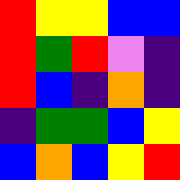[["red", "yellow", "yellow", "blue", "blue"], ["red", "green", "red", "violet", "indigo"], ["red", "blue", "indigo", "orange", "indigo"], ["indigo", "green", "green", "blue", "yellow"], ["blue", "orange", "blue", "yellow", "red"]]